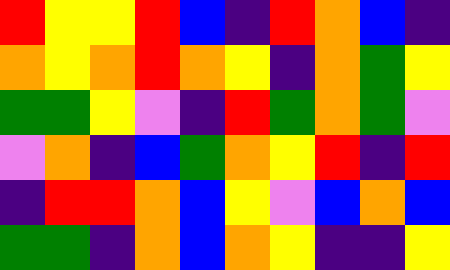[["red", "yellow", "yellow", "red", "blue", "indigo", "red", "orange", "blue", "indigo"], ["orange", "yellow", "orange", "red", "orange", "yellow", "indigo", "orange", "green", "yellow"], ["green", "green", "yellow", "violet", "indigo", "red", "green", "orange", "green", "violet"], ["violet", "orange", "indigo", "blue", "green", "orange", "yellow", "red", "indigo", "red"], ["indigo", "red", "red", "orange", "blue", "yellow", "violet", "blue", "orange", "blue"], ["green", "green", "indigo", "orange", "blue", "orange", "yellow", "indigo", "indigo", "yellow"]]